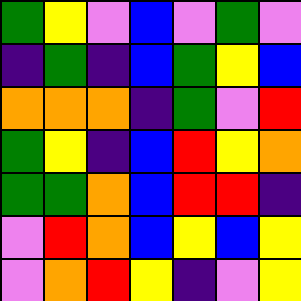[["green", "yellow", "violet", "blue", "violet", "green", "violet"], ["indigo", "green", "indigo", "blue", "green", "yellow", "blue"], ["orange", "orange", "orange", "indigo", "green", "violet", "red"], ["green", "yellow", "indigo", "blue", "red", "yellow", "orange"], ["green", "green", "orange", "blue", "red", "red", "indigo"], ["violet", "red", "orange", "blue", "yellow", "blue", "yellow"], ["violet", "orange", "red", "yellow", "indigo", "violet", "yellow"]]